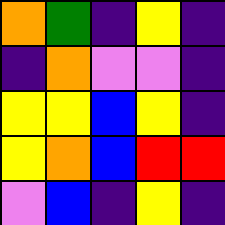[["orange", "green", "indigo", "yellow", "indigo"], ["indigo", "orange", "violet", "violet", "indigo"], ["yellow", "yellow", "blue", "yellow", "indigo"], ["yellow", "orange", "blue", "red", "red"], ["violet", "blue", "indigo", "yellow", "indigo"]]